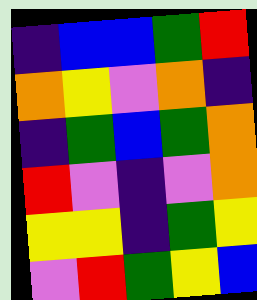[["indigo", "blue", "blue", "green", "red"], ["orange", "yellow", "violet", "orange", "indigo"], ["indigo", "green", "blue", "green", "orange"], ["red", "violet", "indigo", "violet", "orange"], ["yellow", "yellow", "indigo", "green", "yellow"], ["violet", "red", "green", "yellow", "blue"]]